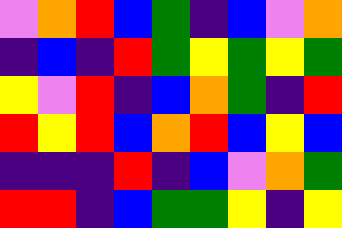[["violet", "orange", "red", "blue", "green", "indigo", "blue", "violet", "orange"], ["indigo", "blue", "indigo", "red", "green", "yellow", "green", "yellow", "green"], ["yellow", "violet", "red", "indigo", "blue", "orange", "green", "indigo", "red"], ["red", "yellow", "red", "blue", "orange", "red", "blue", "yellow", "blue"], ["indigo", "indigo", "indigo", "red", "indigo", "blue", "violet", "orange", "green"], ["red", "red", "indigo", "blue", "green", "green", "yellow", "indigo", "yellow"]]